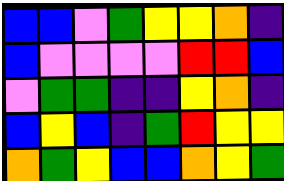[["blue", "blue", "violet", "green", "yellow", "yellow", "orange", "indigo"], ["blue", "violet", "violet", "violet", "violet", "red", "red", "blue"], ["violet", "green", "green", "indigo", "indigo", "yellow", "orange", "indigo"], ["blue", "yellow", "blue", "indigo", "green", "red", "yellow", "yellow"], ["orange", "green", "yellow", "blue", "blue", "orange", "yellow", "green"]]